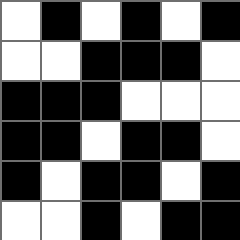[["white", "black", "white", "black", "white", "black"], ["white", "white", "black", "black", "black", "white"], ["black", "black", "black", "white", "white", "white"], ["black", "black", "white", "black", "black", "white"], ["black", "white", "black", "black", "white", "black"], ["white", "white", "black", "white", "black", "black"]]